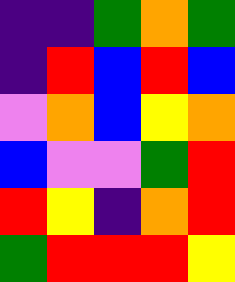[["indigo", "indigo", "green", "orange", "green"], ["indigo", "red", "blue", "red", "blue"], ["violet", "orange", "blue", "yellow", "orange"], ["blue", "violet", "violet", "green", "red"], ["red", "yellow", "indigo", "orange", "red"], ["green", "red", "red", "red", "yellow"]]